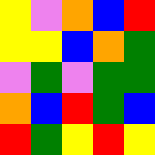[["yellow", "violet", "orange", "blue", "red"], ["yellow", "yellow", "blue", "orange", "green"], ["violet", "green", "violet", "green", "green"], ["orange", "blue", "red", "green", "blue"], ["red", "green", "yellow", "red", "yellow"]]